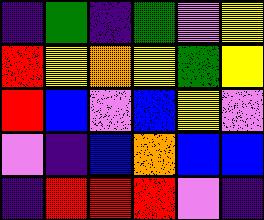[["indigo", "green", "indigo", "green", "violet", "yellow"], ["red", "yellow", "orange", "yellow", "green", "yellow"], ["red", "blue", "violet", "blue", "yellow", "violet"], ["violet", "indigo", "blue", "orange", "blue", "blue"], ["indigo", "red", "red", "red", "violet", "indigo"]]